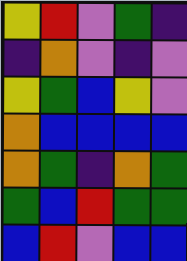[["yellow", "red", "violet", "green", "indigo"], ["indigo", "orange", "violet", "indigo", "violet"], ["yellow", "green", "blue", "yellow", "violet"], ["orange", "blue", "blue", "blue", "blue"], ["orange", "green", "indigo", "orange", "green"], ["green", "blue", "red", "green", "green"], ["blue", "red", "violet", "blue", "blue"]]